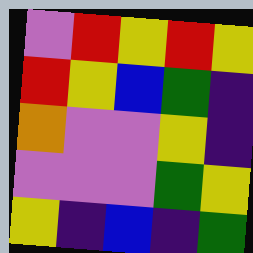[["violet", "red", "yellow", "red", "yellow"], ["red", "yellow", "blue", "green", "indigo"], ["orange", "violet", "violet", "yellow", "indigo"], ["violet", "violet", "violet", "green", "yellow"], ["yellow", "indigo", "blue", "indigo", "green"]]